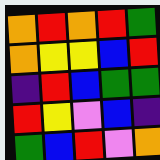[["orange", "red", "orange", "red", "green"], ["orange", "yellow", "yellow", "blue", "red"], ["indigo", "red", "blue", "green", "green"], ["red", "yellow", "violet", "blue", "indigo"], ["green", "blue", "red", "violet", "orange"]]